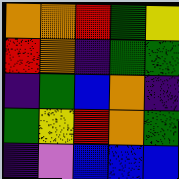[["orange", "orange", "red", "green", "yellow"], ["red", "orange", "indigo", "green", "green"], ["indigo", "green", "blue", "orange", "indigo"], ["green", "yellow", "red", "orange", "green"], ["indigo", "violet", "blue", "blue", "blue"]]